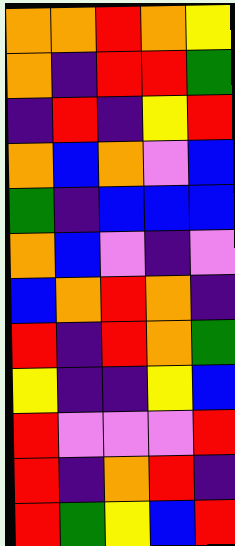[["orange", "orange", "red", "orange", "yellow"], ["orange", "indigo", "red", "red", "green"], ["indigo", "red", "indigo", "yellow", "red"], ["orange", "blue", "orange", "violet", "blue"], ["green", "indigo", "blue", "blue", "blue"], ["orange", "blue", "violet", "indigo", "violet"], ["blue", "orange", "red", "orange", "indigo"], ["red", "indigo", "red", "orange", "green"], ["yellow", "indigo", "indigo", "yellow", "blue"], ["red", "violet", "violet", "violet", "red"], ["red", "indigo", "orange", "red", "indigo"], ["red", "green", "yellow", "blue", "red"]]